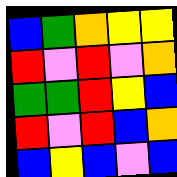[["blue", "green", "orange", "yellow", "yellow"], ["red", "violet", "red", "violet", "orange"], ["green", "green", "red", "yellow", "blue"], ["red", "violet", "red", "blue", "orange"], ["blue", "yellow", "blue", "violet", "blue"]]